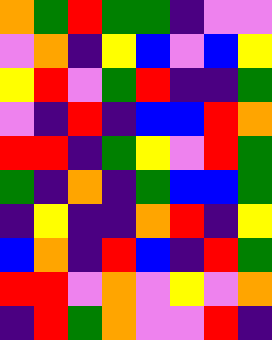[["orange", "green", "red", "green", "green", "indigo", "violet", "violet"], ["violet", "orange", "indigo", "yellow", "blue", "violet", "blue", "yellow"], ["yellow", "red", "violet", "green", "red", "indigo", "indigo", "green"], ["violet", "indigo", "red", "indigo", "blue", "blue", "red", "orange"], ["red", "red", "indigo", "green", "yellow", "violet", "red", "green"], ["green", "indigo", "orange", "indigo", "green", "blue", "blue", "green"], ["indigo", "yellow", "indigo", "indigo", "orange", "red", "indigo", "yellow"], ["blue", "orange", "indigo", "red", "blue", "indigo", "red", "green"], ["red", "red", "violet", "orange", "violet", "yellow", "violet", "orange"], ["indigo", "red", "green", "orange", "violet", "violet", "red", "indigo"]]